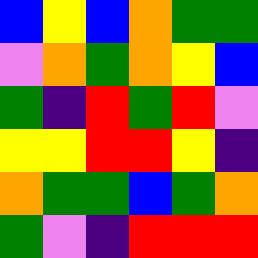[["blue", "yellow", "blue", "orange", "green", "green"], ["violet", "orange", "green", "orange", "yellow", "blue"], ["green", "indigo", "red", "green", "red", "violet"], ["yellow", "yellow", "red", "red", "yellow", "indigo"], ["orange", "green", "green", "blue", "green", "orange"], ["green", "violet", "indigo", "red", "red", "red"]]